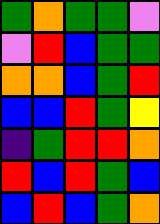[["green", "orange", "green", "green", "violet"], ["violet", "red", "blue", "green", "green"], ["orange", "orange", "blue", "green", "red"], ["blue", "blue", "red", "green", "yellow"], ["indigo", "green", "red", "red", "orange"], ["red", "blue", "red", "green", "blue"], ["blue", "red", "blue", "green", "orange"]]